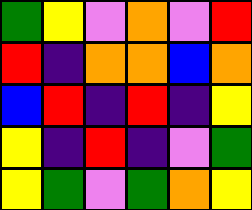[["green", "yellow", "violet", "orange", "violet", "red"], ["red", "indigo", "orange", "orange", "blue", "orange"], ["blue", "red", "indigo", "red", "indigo", "yellow"], ["yellow", "indigo", "red", "indigo", "violet", "green"], ["yellow", "green", "violet", "green", "orange", "yellow"]]